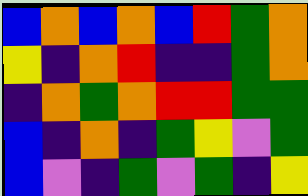[["blue", "orange", "blue", "orange", "blue", "red", "green", "orange"], ["yellow", "indigo", "orange", "red", "indigo", "indigo", "green", "orange"], ["indigo", "orange", "green", "orange", "red", "red", "green", "green"], ["blue", "indigo", "orange", "indigo", "green", "yellow", "violet", "green"], ["blue", "violet", "indigo", "green", "violet", "green", "indigo", "yellow"]]